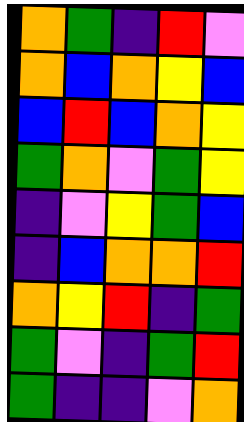[["orange", "green", "indigo", "red", "violet"], ["orange", "blue", "orange", "yellow", "blue"], ["blue", "red", "blue", "orange", "yellow"], ["green", "orange", "violet", "green", "yellow"], ["indigo", "violet", "yellow", "green", "blue"], ["indigo", "blue", "orange", "orange", "red"], ["orange", "yellow", "red", "indigo", "green"], ["green", "violet", "indigo", "green", "red"], ["green", "indigo", "indigo", "violet", "orange"]]